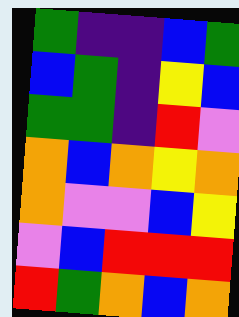[["green", "indigo", "indigo", "blue", "green"], ["blue", "green", "indigo", "yellow", "blue"], ["green", "green", "indigo", "red", "violet"], ["orange", "blue", "orange", "yellow", "orange"], ["orange", "violet", "violet", "blue", "yellow"], ["violet", "blue", "red", "red", "red"], ["red", "green", "orange", "blue", "orange"]]